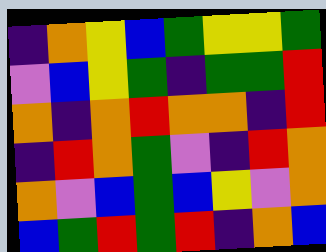[["indigo", "orange", "yellow", "blue", "green", "yellow", "yellow", "green"], ["violet", "blue", "yellow", "green", "indigo", "green", "green", "red"], ["orange", "indigo", "orange", "red", "orange", "orange", "indigo", "red"], ["indigo", "red", "orange", "green", "violet", "indigo", "red", "orange"], ["orange", "violet", "blue", "green", "blue", "yellow", "violet", "orange"], ["blue", "green", "red", "green", "red", "indigo", "orange", "blue"]]